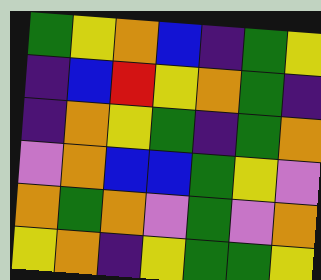[["green", "yellow", "orange", "blue", "indigo", "green", "yellow"], ["indigo", "blue", "red", "yellow", "orange", "green", "indigo"], ["indigo", "orange", "yellow", "green", "indigo", "green", "orange"], ["violet", "orange", "blue", "blue", "green", "yellow", "violet"], ["orange", "green", "orange", "violet", "green", "violet", "orange"], ["yellow", "orange", "indigo", "yellow", "green", "green", "yellow"]]